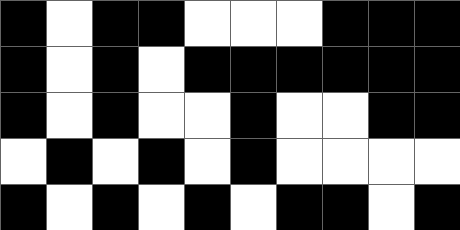[["black", "white", "black", "black", "white", "white", "white", "black", "black", "black"], ["black", "white", "black", "white", "black", "black", "black", "black", "black", "black"], ["black", "white", "black", "white", "white", "black", "white", "white", "black", "black"], ["white", "black", "white", "black", "white", "black", "white", "white", "white", "white"], ["black", "white", "black", "white", "black", "white", "black", "black", "white", "black"]]